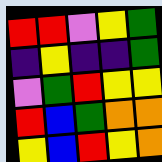[["red", "red", "violet", "yellow", "green"], ["indigo", "yellow", "indigo", "indigo", "green"], ["violet", "green", "red", "yellow", "yellow"], ["red", "blue", "green", "orange", "orange"], ["yellow", "blue", "red", "yellow", "orange"]]